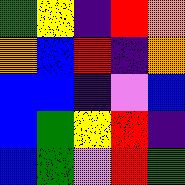[["green", "yellow", "indigo", "red", "orange"], ["orange", "blue", "red", "indigo", "orange"], ["blue", "blue", "indigo", "violet", "blue"], ["blue", "green", "yellow", "red", "indigo"], ["blue", "green", "violet", "red", "green"]]